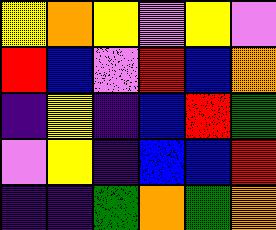[["yellow", "orange", "yellow", "violet", "yellow", "violet"], ["red", "blue", "violet", "red", "blue", "orange"], ["indigo", "yellow", "indigo", "blue", "red", "green"], ["violet", "yellow", "indigo", "blue", "blue", "red"], ["indigo", "indigo", "green", "orange", "green", "orange"]]